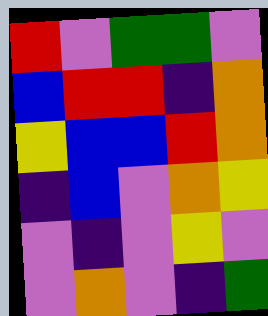[["red", "violet", "green", "green", "violet"], ["blue", "red", "red", "indigo", "orange"], ["yellow", "blue", "blue", "red", "orange"], ["indigo", "blue", "violet", "orange", "yellow"], ["violet", "indigo", "violet", "yellow", "violet"], ["violet", "orange", "violet", "indigo", "green"]]